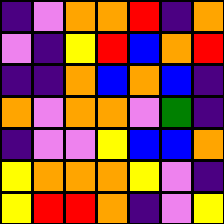[["indigo", "violet", "orange", "orange", "red", "indigo", "orange"], ["violet", "indigo", "yellow", "red", "blue", "orange", "red"], ["indigo", "indigo", "orange", "blue", "orange", "blue", "indigo"], ["orange", "violet", "orange", "orange", "violet", "green", "indigo"], ["indigo", "violet", "violet", "yellow", "blue", "blue", "orange"], ["yellow", "orange", "orange", "orange", "yellow", "violet", "indigo"], ["yellow", "red", "red", "orange", "indigo", "violet", "yellow"]]